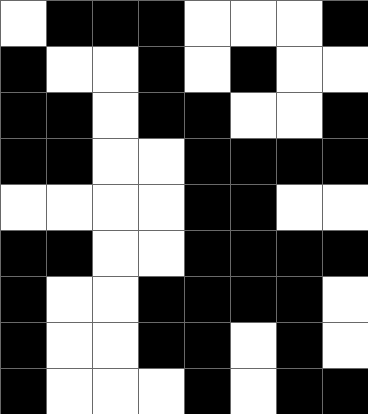[["white", "black", "black", "black", "white", "white", "white", "black"], ["black", "white", "white", "black", "white", "black", "white", "white"], ["black", "black", "white", "black", "black", "white", "white", "black"], ["black", "black", "white", "white", "black", "black", "black", "black"], ["white", "white", "white", "white", "black", "black", "white", "white"], ["black", "black", "white", "white", "black", "black", "black", "black"], ["black", "white", "white", "black", "black", "black", "black", "white"], ["black", "white", "white", "black", "black", "white", "black", "white"], ["black", "white", "white", "white", "black", "white", "black", "black"]]